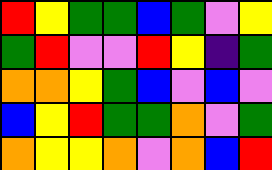[["red", "yellow", "green", "green", "blue", "green", "violet", "yellow"], ["green", "red", "violet", "violet", "red", "yellow", "indigo", "green"], ["orange", "orange", "yellow", "green", "blue", "violet", "blue", "violet"], ["blue", "yellow", "red", "green", "green", "orange", "violet", "green"], ["orange", "yellow", "yellow", "orange", "violet", "orange", "blue", "red"]]